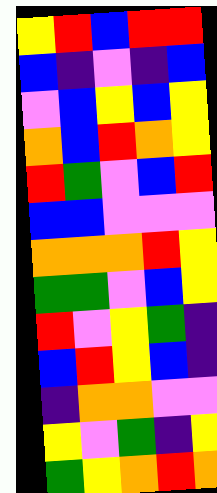[["yellow", "red", "blue", "red", "red"], ["blue", "indigo", "violet", "indigo", "blue"], ["violet", "blue", "yellow", "blue", "yellow"], ["orange", "blue", "red", "orange", "yellow"], ["red", "green", "violet", "blue", "red"], ["blue", "blue", "violet", "violet", "violet"], ["orange", "orange", "orange", "red", "yellow"], ["green", "green", "violet", "blue", "yellow"], ["red", "violet", "yellow", "green", "indigo"], ["blue", "red", "yellow", "blue", "indigo"], ["indigo", "orange", "orange", "violet", "violet"], ["yellow", "violet", "green", "indigo", "yellow"], ["green", "yellow", "orange", "red", "orange"]]